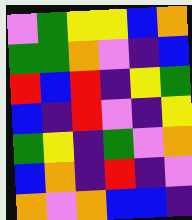[["violet", "green", "yellow", "yellow", "blue", "orange"], ["green", "green", "orange", "violet", "indigo", "blue"], ["red", "blue", "red", "indigo", "yellow", "green"], ["blue", "indigo", "red", "violet", "indigo", "yellow"], ["green", "yellow", "indigo", "green", "violet", "orange"], ["blue", "orange", "indigo", "red", "indigo", "violet"], ["orange", "violet", "orange", "blue", "blue", "indigo"]]